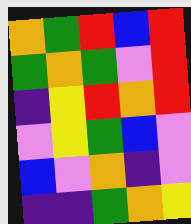[["orange", "green", "red", "blue", "red"], ["green", "orange", "green", "violet", "red"], ["indigo", "yellow", "red", "orange", "red"], ["violet", "yellow", "green", "blue", "violet"], ["blue", "violet", "orange", "indigo", "violet"], ["indigo", "indigo", "green", "orange", "yellow"]]